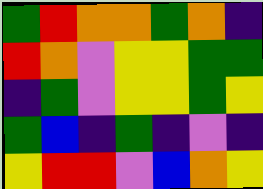[["green", "red", "orange", "orange", "green", "orange", "indigo"], ["red", "orange", "violet", "yellow", "yellow", "green", "green"], ["indigo", "green", "violet", "yellow", "yellow", "green", "yellow"], ["green", "blue", "indigo", "green", "indigo", "violet", "indigo"], ["yellow", "red", "red", "violet", "blue", "orange", "yellow"]]